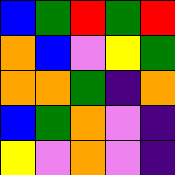[["blue", "green", "red", "green", "red"], ["orange", "blue", "violet", "yellow", "green"], ["orange", "orange", "green", "indigo", "orange"], ["blue", "green", "orange", "violet", "indigo"], ["yellow", "violet", "orange", "violet", "indigo"]]